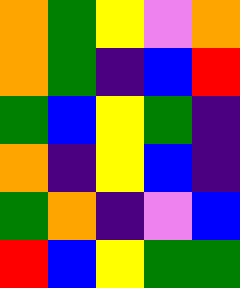[["orange", "green", "yellow", "violet", "orange"], ["orange", "green", "indigo", "blue", "red"], ["green", "blue", "yellow", "green", "indigo"], ["orange", "indigo", "yellow", "blue", "indigo"], ["green", "orange", "indigo", "violet", "blue"], ["red", "blue", "yellow", "green", "green"]]